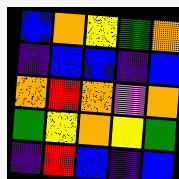[["blue", "orange", "yellow", "green", "orange"], ["indigo", "blue", "blue", "indigo", "blue"], ["orange", "red", "orange", "violet", "orange"], ["green", "yellow", "orange", "yellow", "green"], ["indigo", "red", "blue", "indigo", "blue"]]